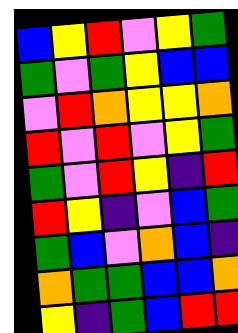[["blue", "yellow", "red", "violet", "yellow", "green"], ["green", "violet", "green", "yellow", "blue", "blue"], ["violet", "red", "orange", "yellow", "yellow", "orange"], ["red", "violet", "red", "violet", "yellow", "green"], ["green", "violet", "red", "yellow", "indigo", "red"], ["red", "yellow", "indigo", "violet", "blue", "green"], ["green", "blue", "violet", "orange", "blue", "indigo"], ["orange", "green", "green", "blue", "blue", "orange"], ["yellow", "indigo", "green", "blue", "red", "red"]]